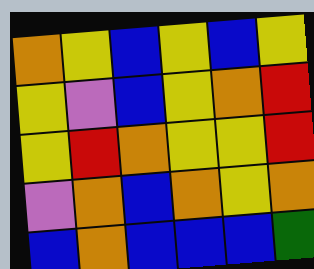[["orange", "yellow", "blue", "yellow", "blue", "yellow"], ["yellow", "violet", "blue", "yellow", "orange", "red"], ["yellow", "red", "orange", "yellow", "yellow", "red"], ["violet", "orange", "blue", "orange", "yellow", "orange"], ["blue", "orange", "blue", "blue", "blue", "green"]]